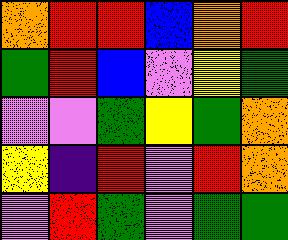[["orange", "red", "red", "blue", "orange", "red"], ["green", "red", "blue", "violet", "yellow", "green"], ["violet", "violet", "green", "yellow", "green", "orange"], ["yellow", "indigo", "red", "violet", "red", "orange"], ["violet", "red", "green", "violet", "green", "green"]]